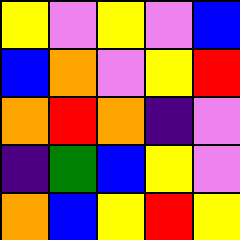[["yellow", "violet", "yellow", "violet", "blue"], ["blue", "orange", "violet", "yellow", "red"], ["orange", "red", "orange", "indigo", "violet"], ["indigo", "green", "blue", "yellow", "violet"], ["orange", "blue", "yellow", "red", "yellow"]]